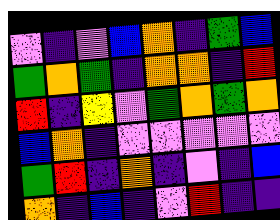[["violet", "indigo", "violet", "blue", "orange", "indigo", "green", "blue"], ["green", "orange", "green", "indigo", "orange", "orange", "indigo", "red"], ["red", "indigo", "yellow", "violet", "green", "orange", "green", "orange"], ["blue", "orange", "indigo", "violet", "violet", "violet", "violet", "violet"], ["green", "red", "indigo", "orange", "indigo", "violet", "indigo", "blue"], ["orange", "indigo", "blue", "indigo", "violet", "red", "indigo", "indigo"]]